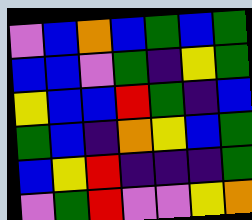[["violet", "blue", "orange", "blue", "green", "blue", "green"], ["blue", "blue", "violet", "green", "indigo", "yellow", "green"], ["yellow", "blue", "blue", "red", "green", "indigo", "blue"], ["green", "blue", "indigo", "orange", "yellow", "blue", "green"], ["blue", "yellow", "red", "indigo", "indigo", "indigo", "green"], ["violet", "green", "red", "violet", "violet", "yellow", "orange"]]